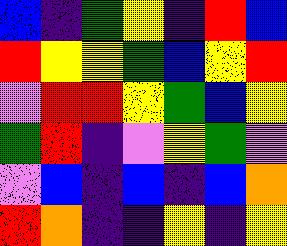[["blue", "indigo", "green", "yellow", "indigo", "red", "blue"], ["red", "yellow", "yellow", "green", "blue", "yellow", "red"], ["violet", "red", "red", "yellow", "green", "blue", "yellow"], ["green", "red", "indigo", "violet", "yellow", "green", "violet"], ["violet", "blue", "indigo", "blue", "indigo", "blue", "orange"], ["red", "orange", "indigo", "indigo", "yellow", "indigo", "yellow"]]